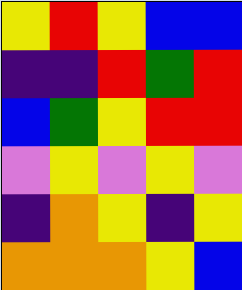[["yellow", "red", "yellow", "blue", "blue"], ["indigo", "indigo", "red", "green", "red"], ["blue", "green", "yellow", "red", "red"], ["violet", "yellow", "violet", "yellow", "violet"], ["indigo", "orange", "yellow", "indigo", "yellow"], ["orange", "orange", "orange", "yellow", "blue"]]